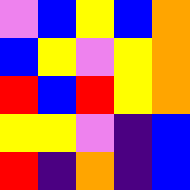[["violet", "blue", "yellow", "blue", "orange"], ["blue", "yellow", "violet", "yellow", "orange"], ["red", "blue", "red", "yellow", "orange"], ["yellow", "yellow", "violet", "indigo", "blue"], ["red", "indigo", "orange", "indigo", "blue"]]